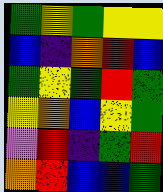[["green", "yellow", "green", "yellow", "yellow"], ["blue", "indigo", "orange", "red", "blue"], ["green", "yellow", "green", "red", "green"], ["yellow", "orange", "blue", "yellow", "green"], ["violet", "red", "indigo", "green", "red"], ["orange", "red", "blue", "blue", "green"]]